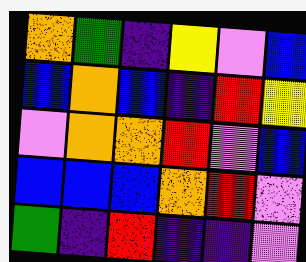[["orange", "green", "indigo", "yellow", "violet", "blue"], ["blue", "orange", "blue", "indigo", "red", "yellow"], ["violet", "orange", "orange", "red", "violet", "blue"], ["blue", "blue", "blue", "orange", "red", "violet"], ["green", "indigo", "red", "indigo", "indigo", "violet"]]